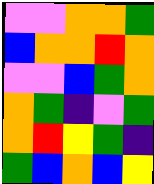[["violet", "violet", "orange", "orange", "green"], ["blue", "orange", "orange", "red", "orange"], ["violet", "violet", "blue", "green", "orange"], ["orange", "green", "indigo", "violet", "green"], ["orange", "red", "yellow", "green", "indigo"], ["green", "blue", "orange", "blue", "yellow"]]